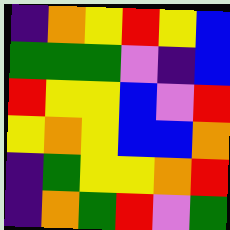[["indigo", "orange", "yellow", "red", "yellow", "blue"], ["green", "green", "green", "violet", "indigo", "blue"], ["red", "yellow", "yellow", "blue", "violet", "red"], ["yellow", "orange", "yellow", "blue", "blue", "orange"], ["indigo", "green", "yellow", "yellow", "orange", "red"], ["indigo", "orange", "green", "red", "violet", "green"]]